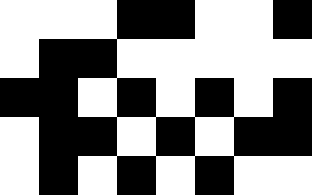[["white", "white", "white", "black", "black", "white", "white", "black"], ["white", "black", "black", "white", "white", "white", "white", "white"], ["black", "black", "white", "black", "white", "black", "white", "black"], ["white", "black", "black", "white", "black", "white", "black", "black"], ["white", "black", "white", "black", "white", "black", "white", "white"]]